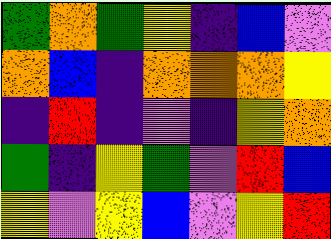[["green", "orange", "green", "yellow", "indigo", "blue", "violet"], ["orange", "blue", "indigo", "orange", "orange", "orange", "yellow"], ["indigo", "red", "indigo", "violet", "indigo", "yellow", "orange"], ["green", "indigo", "yellow", "green", "violet", "red", "blue"], ["yellow", "violet", "yellow", "blue", "violet", "yellow", "red"]]